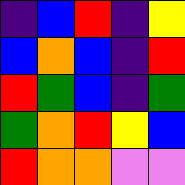[["indigo", "blue", "red", "indigo", "yellow"], ["blue", "orange", "blue", "indigo", "red"], ["red", "green", "blue", "indigo", "green"], ["green", "orange", "red", "yellow", "blue"], ["red", "orange", "orange", "violet", "violet"]]